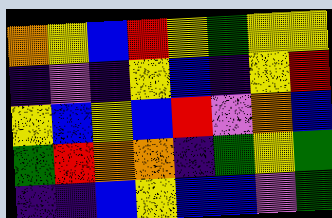[["orange", "yellow", "blue", "red", "yellow", "green", "yellow", "yellow"], ["indigo", "violet", "indigo", "yellow", "blue", "indigo", "yellow", "red"], ["yellow", "blue", "yellow", "blue", "red", "violet", "orange", "blue"], ["green", "red", "orange", "orange", "indigo", "green", "yellow", "green"], ["indigo", "indigo", "blue", "yellow", "blue", "blue", "violet", "green"]]